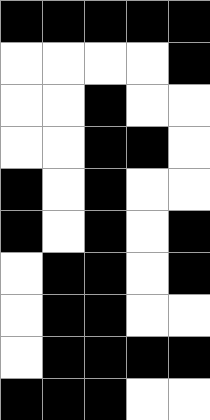[["black", "black", "black", "black", "black"], ["white", "white", "white", "white", "black"], ["white", "white", "black", "white", "white"], ["white", "white", "black", "black", "white"], ["black", "white", "black", "white", "white"], ["black", "white", "black", "white", "black"], ["white", "black", "black", "white", "black"], ["white", "black", "black", "white", "white"], ["white", "black", "black", "black", "black"], ["black", "black", "black", "white", "white"]]